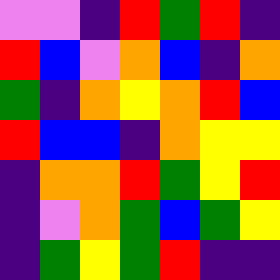[["violet", "violet", "indigo", "red", "green", "red", "indigo"], ["red", "blue", "violet", "orange", "blue", "indigo", "orange"], ["green", "indigo", "orange", "yellow", "orange", "red", "blue"], ["red", "blue", "blue", "indigo", "orange", "yellow", "yellow"], ["indigo", "orange", "orange", "red", "green", "yellow", "red"], ["indigo", "violet", "orange", "green", "blue", "green", "yellow"], ["indigo", "green", "yellow", "green", "red", "indigo", "indigo"]]